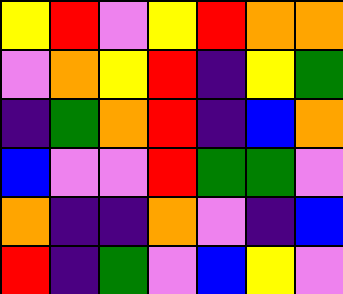[["yellow", "red", "violet", "yellow", "red", "orange", "orange"], ["violet", "orange", "yellow", "red", "indigo", "yellow", "green"], ["indigo", "green", "orange", "red", "indigo", "blue", "orange"], ["blue", "violet", "violet", "red", "green", "green", "violet"], ["orange", "indigo", "indigo", "orange", "violet", "indigo", "blue"], ["red", "indigo", "green", "violet", "blue", "yellow", "violet"]]